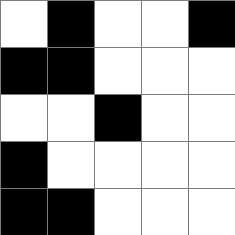[["white", "black", "white", "white", "black"], ["black", "black", "white", "white", "white"], ["white", "white", "black", "white", "white"], ["black", "white", "white", "white", "white"], ["black", "black", "white", "white", "white"]]